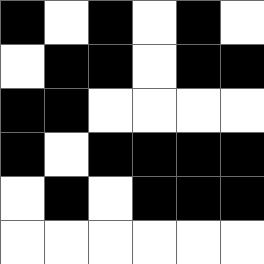[["black", "white", "black", "white", "black", "white"], ["white", "black", "black", "white", "black", "black"], ["black", "black", "white", "white", "white", "white"], ["black", "white", "black", "black", "black", "black"], ["white", "black", "white", "black", "black", "black"], ["white", "white", "white", "white", "white", "white"]]